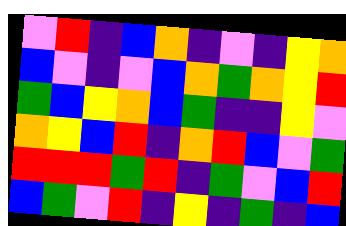[["violet", "red", "indigo", "blue", "orange", "indigo", "violet", "indigo", "yellow", "orange"], ["blue", "violet", "indigo", "violet", "blue", "orange", "green", "orange", "yellow", "red"], ["green", "blue", "yellow", "orange", "blue", "green", "indigo", "indigo", "yellow", "violet"], ["orange", "yellow", "blue", "red", "indigo", "orange", "red", "blue", "violet", "green"], ["red", "red", "red", "green", "red", "indigo", "green", "violet", "blue", "red"], ["blue", "green", "violet", "red", "indigo", "yellow", "indigo", "green", "indigo", "blue"]]